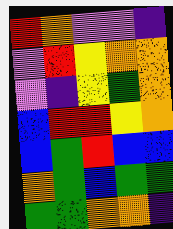[["red", "orange", "violet", "violet", "indigo"], ["violet", "red", "yellow", "orange", "orange"], ["violet", "indigo", "yellow", "green", "orange"], ["blue", "red", "red", "yellow", "orange"], ["blue", "green", "red", "blue", "blue"], ["orange", "green", "blue", "green", "green"], ["green", "green", "orange", "orange", "indigo"]]